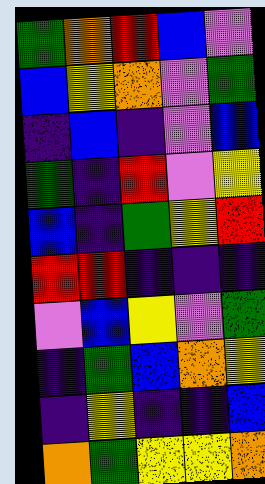[["green", "orange", "red", "blue", "violet"], ["blue", "yellow", "orange", "violet", "green"], ["indigo", "blue", "indigo", "violet", "blue"], ["green", "indigo", "red", "violet", "yellow"], ["blue", "indigo", "green", "yellow", "red"], ["red", "red", "indigo", "indigo", "indigo"], ["violet", "blue", "yellow", "violet", "green"], ["indigo", "green", "blue", "orange", "yellow"], ["indigo", "yellow", "indigo", "indigo", "blue"], ["orange", "green", "yellow", "yellow", "orange"]]